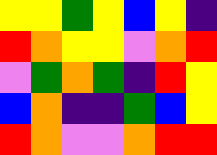[["yellow", "yellow", "green", "yellow", "blue", "yellow", "indigo"], ["red", "orange", "yellow", "yellow", "violet", "orange", "red"], ["violet", "green", "orange", "green", "indigo", "red", "yellow"], ["blue", "orange", "indigo", "indigo", "green", "blue", "yellow"], ["red", "orange", "violet", "violet", "orange", "red", "red"]]